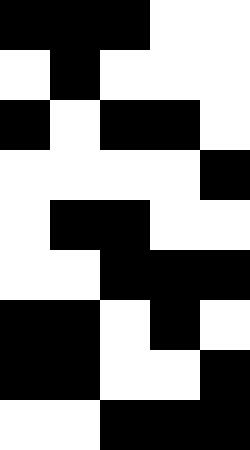[["black", "black", "black", "white", "white"], ["white", "black", "white", "white", "white"], ["black", "white", "black", "black", "white"], ["white", "white", "white", "white", "black"], ["white", "black", "black", "white", "white"], ["white", "white", "black", "black", "black"], ["black", "black", "white", "black", "white"], ["black", "black", "white", "white", "black"], ["white", "white", "black", "black", "black"]]